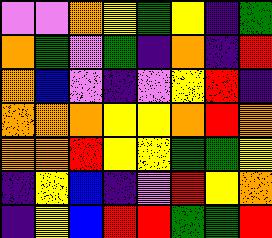[["violet", "violet", "orange", "yellow", "green", "yellow", "indigo", "green"], ["orange", "green", "violet", "green", "indigo", "orange", "indigo", "red"], ["orange", "blue", "violet", "indigo", "violet", "yellow", "red", "indigo"], ["orange", "orange", "orange", "yellow", "yellow", "orange", "red", "orange"], ["orange", "orange", "red", "yellow", "yellow", "green", "green", "yellow"], ["indigo", "yellow", "blue", "indigo", "violet", "red", "yellow", "orange"], ["indigo", "yellow", "blue", "red", "red", "green", "green", "red"]]